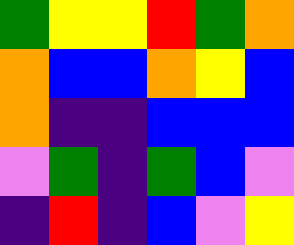[["green", "yellow", "yellow", "red", "green", "orange"], ["orange", "blue", "blue", "orange", "yellow", "blue"], ["orange", "indigo", "indigo", "blue", "blue", "blue"], ["violet", "green", "indigo", "green", "blue", "violet"], ["indigo", "red", "indigo", "blue", "violet", "yellow"]]